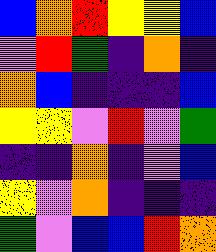[["blue", "orange", "red", "yellow", "yellow", "blue"], ["violet", "red", "green", "indigo", "orange", "indigo"], ["orange", "blue", "indigo", "indigo", "indigo", "blue"], ["yellow", "yellow", "violet", "red", "violet", "green"], ["indigo", "indigo", "orange", "indigo", "violet", "blue"], ["yellow", "violet", "orange", "indigo", "indigo", "indigo"], ["green", "violet", "blue", "blue", "red", "orange"]]